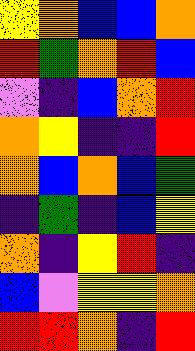[["yellow", "orange", "blue", "blue", "orange"], ["red", "green", "orange", "red", "blue"], ["violet", "indigo", "blue", "orange", "red"], ["orange", "yellow", "indigo", "indigo", "red"], ["orange", "blue", "orange", "blue", "green"], ["indigo", "green", "indigo", "blue", "yellow"], ["orange", "indigo", "yellow", "red", "indigo"], ["blue", "violet", "yellow", "yellow", "orange"], ["red", "red", "orange", "indigo", "red"]]